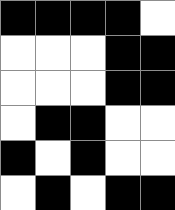[["black", "black", "black", "black", "white"], ["white", "white", "white", "black", "black"], ["white", "white", "white", "black", "black"], ["white", "black", "black", "white", "white"], ["black", "white", "black", "white", "white"], ["white", "black", "white", "black", "black"]]